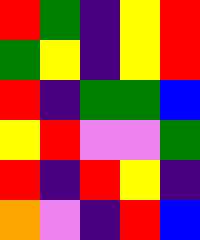[["red", "green", "indigo", "yellow", "red"], ["green", "yellow", "indigo", "yellow", "red"], ["red", "indigo", "green", "green", "blue"], ["yellow", "red", "violet", "violet", "green"], ["red", "indigo", "red", "yellow", "indigo"], ["orange", "violet", "indigo", "red", "blue"]]